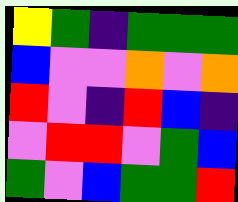[["yellow", "green", "indigo", "green", "green", "green"], ["blue", "violet", "violet", "orange", "violet", "orange"], ["red", "violet", "indigo", "red", "blue", "indigo"], ["violet", "red", "red", "violet", "green", "blue"], ["green", "violet", "blue", "green", "green", "red"]]